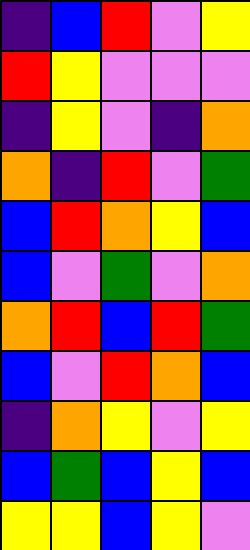[["indigo", "blue", "red", "violet", "yellow"], ["red", "yellow", "violet", "violet", "violet"], ["indigo", "yellow", "violet", "indigo", "orange"], ["orange", "indigo", "red", "violet", "green"], ["blue", "red", "orange", "yellow", "blue"], ["blue", "violet", "green", "violet", "orange"], ["orange", "red", "blue", "red", "green"], ["blue", "violet", "red", "orange", "blue"], ["indigo", "orange", "yellow", "violet", "yellow"], ["blue", "green", "blue", "yellow", "blue"], ["yellow", "yellow", "blue", "yellow", "violet"]]